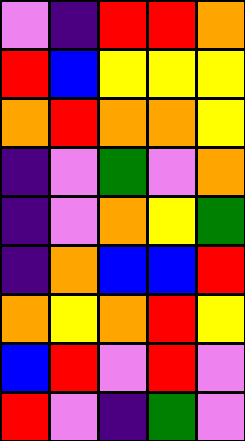[["violet", "indigo", "red", "red", "orange"], ["red", "blue", "yellow", "yellow", "yellow"], ["orange", "red", "orange", "orange", "yellow"], ["indigo", "violet", "green", "violet", "orange"], ["indigo", "violet", "orange", "yellow", "green"], ["indigo", "orange", "blue", "blue", "red"], ["orange", "yellow", "orange", "red", "yellow"], ["blue", "red", "violet", "red", "violet"], ["red", "violet", "indigo", "green", "violet"]]